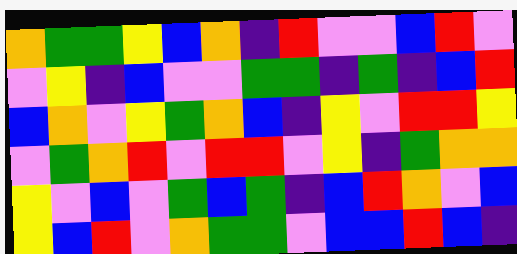[["orange", "green", "green", "yellow", "blue", "orange", "indigo", "red", "violet", "violet", "blue", "red", "violet"], ["violet", "yellow", "indigo", "blue", "violet", "violet", "green", "green", "indigo", "green", "indigo", "blue", "red"], ["blue", "orange", "violet", "yellow", "green", "orange", "blue", "indigo", "yellow", "violet", "red", "red", "yellow"], ["violet", "green", "orange", "red", "violet", "red", "red", "violet", "yellow", "indigo", "green", "orange", "orange"], ["yellow", "violet", "blue", "violet", "green", "blue", "green", "indigo", "blue", "red", "orange", "violet", "blue"], ["yellow", "blue", "red", "violet", "orange", "green", "green", "violet", "blue", "blue", "red", "blue", "indigo"]]